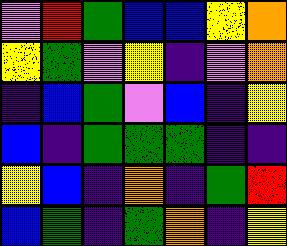[["violet", "red", "green", "blue", "blue", "yellow", "orange"], ["yellow", "green", "violet", "yellow", "indigo", "violet", "orange"], ["indigo", "blue", "green", "violet", "blue", "indigo", "yellow"], ["blue", "indigo", "green", "green", "green", "indigo", "indigo"], ["yellow", "blue", "indigo", "orange", "indigo", "green", "red"], ["blue", "green", "indigo", "green", "orange", "indigo", "yellow"]]